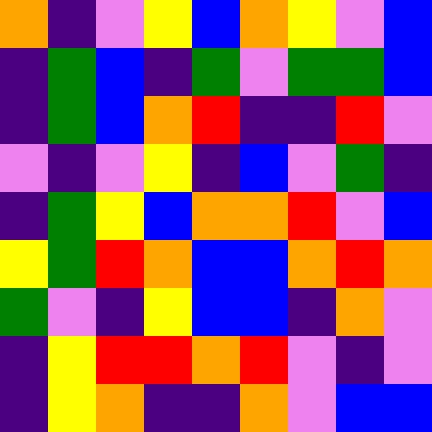[["orange", "indigo", "violet", "yellow", "blue", "orange", "yellow", "violet", "blue"], ["indigo", "green", "blue", "indigo", "green", "violet", "green", "green", "blue"], ["indigo", "green", "blue", "orange", "red", "indigo", "indigo", "red", "violet"], ["violet", "indigo", "violet", "yellow", "indigo", "blue", "violet", "green", "indigo"], ["indigo", "green", "yellow", "blue", "orange", "orange", "red", "violet", "blue"], ["yellow", "green", "red", "orange", "blue", "blue", "orange", "red", "orange"], ["green", "violet", "indigo", "yellow", "blue", "blue", "indigo", "orange", "violet"], ["indigo", "yellow", "red", "red", "orange", "red", "violet", "indigo", "violet"], ["indigo", "yellow", "orange", "indigo", "indigo", "orange", "violet", "blue", "blue"]]